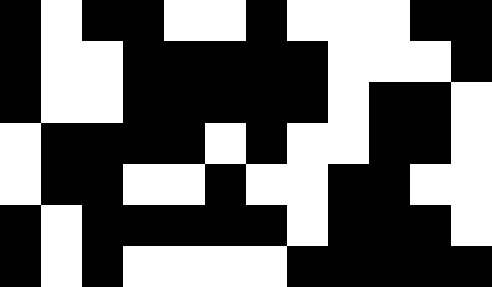[["black", "white", "black", "black", "white", "white", "black", "white", "white", "white", "black", "black"], ["black", "white", "white", "black", "black", "black", "black", "black", "white", "white", "white", "black"], ["black", "white", "white", "black", "black", "black", "black", "black", "white", "black", "black", "white"], ["white", "black", "black", "black", "black", "white", "black", "white", "white", "black", "black", "white"], ["white", "black", "black", "white", "white", "black", "white", "white", "black", "black", "white", "white"], ["black", "white", "black", "black", "black", "black", "black", "white", "black", "black", "black", "white"], ["black", "white", "black", "white", "white", "white", "white", "black", "black", "black", "black", "black"]]